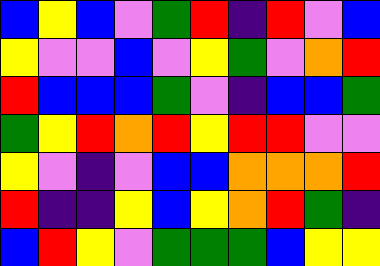[["blue", "yellow", "blue", "violet", "green", "red", "indigo", "red", "violet", "blue"], ["yellow", "violet", "violet", "blue", "violet", "yellow", "green", "violet", "orange", "red"], ["red", "blue", "blue", "blue", "green", "violet", "indigo", "blue", "blue", "green"], ["green", "yellow", "red", "orange", "red", "yellow", "red", "red", "violet", "violet"], ["yellow", "violet", "indigo", "violet", "blue", "blue", "orange", "orange", "orange", "red"], ["red", "indigo", "indigo", "yellow", "blue", "yellow", "orange", "red", "green", "indigo"], ["blue", "red", "yellow", "violet", "green", "green", "green", "blue", "yellow", "yellow"]]